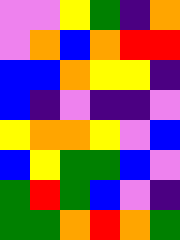[["violet", "violet", "yellow", "green", "indigo", "orange"], ["violet", "orange", "blue", "orange", "red", "red"], ["blue", "blue", "orange", "yellow", "yellow", "indigo"], ["blue", "indigo", "violet", "indigo", "indigo", "violet"], ["yellow", "orange", "orange", "yellow", "violet", "blue"], ["blue", "yellow", "green", "green", "blue", "violet"], ["green", "red", "green", "blue", "violet", "indigo"], ["green", "green", "orange", "red", "orange", "green"]]